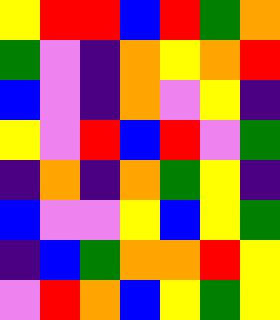[["yellow", "red", "red", "blue", "red", "green", "orange"], ["green", "violet", "indigo", "orange", "yellow", "orange", "red"], ["blue", "violet", "indigo", "orange", "violet", "yellow", "indigo"], ["yellow", "violet", "red", "blue", "red", "violet", "green"], ["indigo", "orange", "indigo", "orange", "green", "yellow", "indigo"], ["blue", "violet", "violet", "yellow", "blue", "yellow", "green"], ["indigo", "blue", "green", "orange", "orange", "red", "yellow"], ["violet", "red", "orange", "blue", "yellow", "green", "yellow"]]